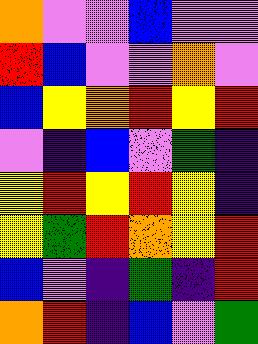[["orange", "violet", "violet", "blue", "violet", "violet"], ["red", "blue", "violet", "violet", "orange", "violet"], ["blue", "yellow", "orange", "red", "yellow", "red"], ["violet", "indigo", "blue", "violet", "green", "indigo"], ["yellow", "red", "yellow", "red", "yellow", "indigo"], ["yellow", "green", "red", "orange", "yellow", "red"], ["blue", "violet", "indigo", "green", "indigo", "red"], ["orange", "red", "indigo", "blue", "violet", "green"]]